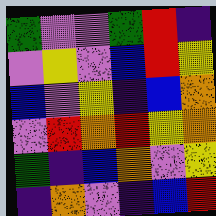[["green", "violet", "violet", "green", "red", "indigo"], ["violet", "yellow", "violet", "blue", "red", "yellow"], ["blue", "violet", "yellow", "indigo", "blue", "orange"], ["violet", "red", "orange", "red", "yellow", "orange"], ["green", "indigo", "blue", "orange", "violet", "yellow"], ["indigo", "orange", "violet", "indigo", "blue", "red"]]